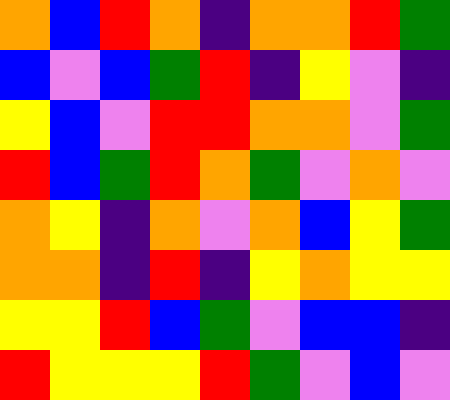[["orange", "blue", "red", "orange", "indigo", "orange", "orange", "red", "green"], ["blue", "violet", "blue", "green", "red", "indigo", "yellow", "violet", "indigo"], ["yellow", "blue", "violet", "red", "red", "orange", "orange", "violet", "green"], ["red", "blue", "green", "red", "orange", "green", "violet", "orange", "violet"], ["orange", "yellow", "indigo", "orange", "violet", "orange", "blue", "yellow", "green"], ["orange", "orange", "indigo", "red", "indigo", "yellow", "orange", "yellow", "yellow"], ["yellow", "yellow", "red", "blue", "green", "violet", "blue", "blue", "indigo"], ["red", "yellow", "yellow", "yellow", "red", "green", "violet", "blue", "violet"]]